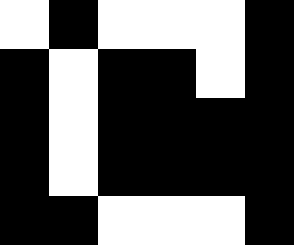[["white", "black", "white", "white", "white", "black"], ["black", "white", "black", "black", "white", "black"], ["black", "white", "black", "black", "black", "black"], ["black", "white", "black", "black", "black", "black"], ["black", "black", "white", "white", "white", "black"]]